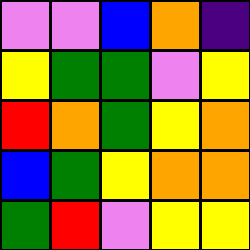[["violet", "violet", "blue", "orange", "indigo"], ["yellow", "green", "green", "violet", "yellow"], ["red", "orange", "green", "yellow", "orange"], ["blue", "green", "yellow", "orange", "orange"], ["green", "red", "violet", "yellow", "yellow"]]